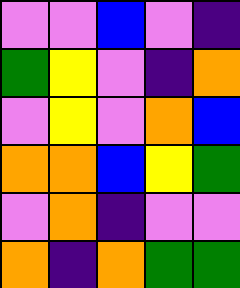[["violet", "violet", "blue", "violet", "indigo"], ["green", "yellow", "violet", "indigo", "orange"], ["violet", "yellow", "violet", "orange", "blue"], ["orange", "orange", "blue", "yellow", "green"], ["violet", "orange", "indigo", "violet", "violet"], ["orange", "indigo", "orange", "green", "green"]]